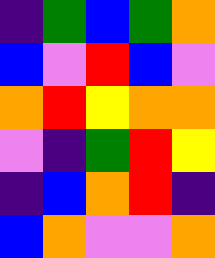[["indigo", "green", "blue", "green", "orange"], ["blue", "violet", "red", "blue", "violet"], ["orange", "red", "yellow", "orange", "orange"], ["violet", "indigo", "green", "red", "yellow"], ["indigo", "blue", "orange", "red", "indigo"], ["blue", "orange", "violet", "violet", "orange"]]